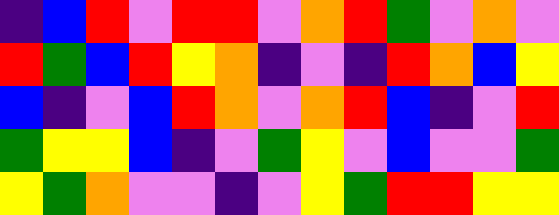[["indigo", "blue", "red", "violet", "red", "red", "violet", "orange", "red", "green", "violet", "orange", "violet"], ["red", "green", "blue", "red", "yellow", "orange", "indigo", "violet", "indigo", "red", "orange", "blue", "yellow"], ["blue", "indigo", "violet", "blue", "red", "orange", "violet", "orange", "red", "blue", "indigo", "violet", "red"], ["green", "yellow", "yellow", "blue", "indigo", "violet", "green", "yellow", "violet", "blue", "violet", "violet", "green"], ["yellow", "green", "orange", "violet", "violet", "indigo", "violet", "yellow", "green", "red", "red", "yellow", "yellow"]]